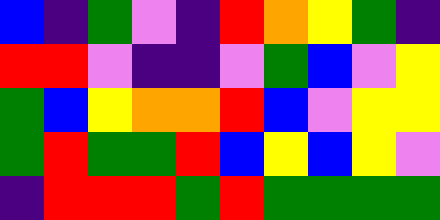[["blue", "indigo", "green", "violet", "indigo", "red", "orange", "yellow", "green", "indigo"], ["red", "red", "violet", "indigo", "indigo", "violet", "green", "blue", "violet", "yellow"], ["green", "blue", "yellow", "orange", "orange", "red", "blue", "violet", "yellow", "yellow"], ["green", "red", "green", "green", "red", "blue", "yellow", "blue", "yellow", "violet"], ["indigo", "red", "red", "red", "green", "red", "green", "green", "green", "green"]]